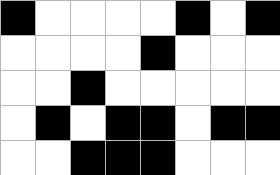[["black", "white", "white", "white", "white", "black", "white", "black"], ["white", "white", "white", "white", "black", "white", "white", "white"], ["white", "white", "black", "white", "white", "white", "white", "white"], ["white", "black", "white", "black", "black", "white", "black", "black"], ["white", "white", "black", "black", "black", "white", "white", "white"]]